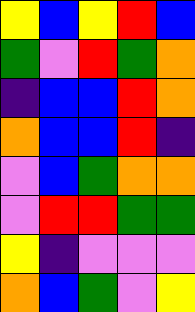[["yellow", "blue", "yellow", "red", "blue"], ["green", "violet", "red", "green", "orange"], ["indigo", "blue", "blue", "red", "orange"], ["orange", "blue", "blue", "red", "indigo"], ["violet", "blue", "green", "orange", "orange"], ["violet", "red", "red", "green", "green"], ["yellow", "indigo", "violet", "violet", "violet"], ["orange", "blue", "green", "violet", "yellow"]]